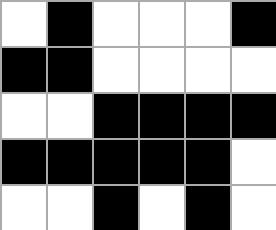[["white", "black", "white", "white", "white", "black"], ["black", "black", "white", "white", "white", "white"], ["white", "white", "black", "black", "black", "black"], ["black", "black", "black", "black", "black", "white"], ["white", "white", "black", "white", "black", "white"]]